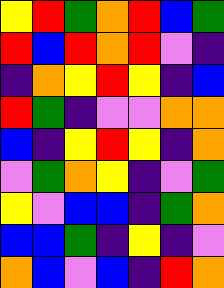[["yellow", "red", "green", "orange", "red", "blue", "green"], ["red", "blue", "red", "orange", "red", "violet", "indigo"], ["indigo", "orange", "yellow", "red", "yellow", "indigo", "blue"], ["red", "green", "indigo", "violet", "violet", "orange", "orange"], ["blue", "indigo", "yellow", "red", "yellow", "indigo", "orange"], ["violet", "green", "orange", "yellow", "indigo", "violet", "green"], ["yellow", "violet", "blue", "blue", "indigo", "green", "orange"], ["blue", "blue", "green", "indigo", "yellow", "indigo", "violet"], ["orange", "blue", "violet", "blue", "indigo", "red", "orange"]]